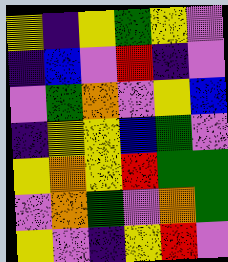[["yellow", "indigo", "yellow", "green", "yellow", "violet"], ["indigo", "blue", "violet", "red", "indigo", "violet"], ["violet", "green", "orange", "violet", "yellow", "blue"], ["indigo", "yellow", "yellow", "blue", "green", "violet"], ["yellow", "orange", "yellow", "red", "green", "green"], ["violet", "orange", "green", "violet", "orange", "green"], ["yellow", "violet", "indigo", "yellow", "red", "violet"]]